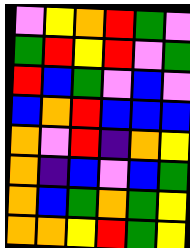[["violet", "yellow", "orange", "red", "green", "violet"], ["green", "red", "yellow", "red", "violet", "green"], ["red", "blue", "green", "violet", "blue", "violet"], ["blue", "orange", "red", "blue", "blue", "blue"], ["orange", "violet", "red", "indigo", "orange", "yellow"], ["orange", "indigo", "blue", "violet", "blue", "green"], ["orange", "blue", "green", "orange", "green", "yellow"], ["orange", "orange", "yellow", "red", "green", "yellow"]]